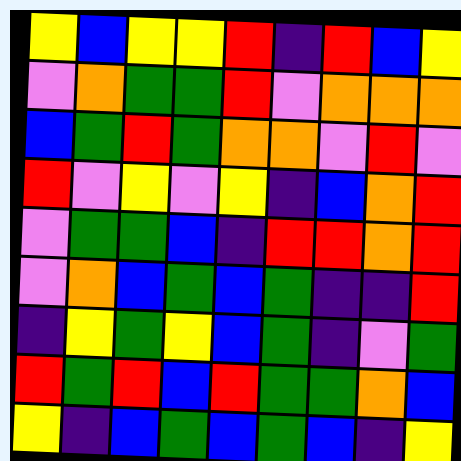[["yellow", "blue", "yellow", "yellow", "red", "indigo", "red", "blue", "yellow"], ["violet", "orange", "green", "green", "red", "violet", "orange", "orange", "orange"], ["blue", "green", "red", "green", "orange", "orange", "violet", "red", "violet"], ["red", "violet", "yellow", "violet", "yellow", "indigo", "blue", "orange", "red"], ["violet", "green", "green", "blue", "indigo", "red", "red", "orange", "red"], ["violet", "orange", "blue", "green", "blue", "green", "indigo", "indigo", "red"], ["indigo", "yellow", "green", "yellow", "blue", "green", "indigo", "violet", "green"], ["red", "green", "red", "blue", "red", "green", "green", "orange", "blue"], ["yellow", "indigo", "blue", "green", "blue", "green", "blue", "indigo", "yellow"]]